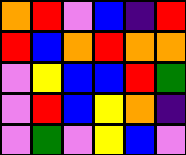[["orange", "red", "violet", "blue", "indigo", "red"], ["red", "blue", "orange", "red", "orange", "orange"], ["violet", "yellow", "blue", "blue", "red", "green"], ["violet", "red", "blue", "yellow", "orange", "indigo"], ["violet", "green", "violet", "yellow", "blue", "violet"]]